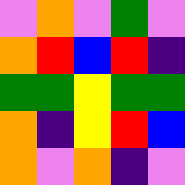[["violet", "orange", "violet", "green", "violet"], ["orange", "red", "blue", "red", "indigo"], ["green", "green", "yellow", "green", "green"], ["orange", "indigo", "yellow", "red", "blue"], ["orange", "violet", "orange", "indigo", "violet"]]